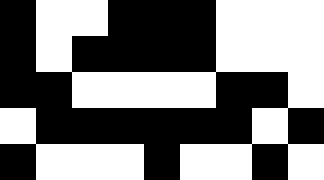[["black", "white", "white", "black", "black", "black", "white", "white", "white"], ["black", "white", "black", "black", "black", "black", "white", "white", "white"], ["black", "black", "white", "white", "white", "white", "black", "black", "white"], ["white", "black", "black", "black", "black", "black", "black", "white", "black"], ["black", "white", "white", "white", "black", "white", "white", "black", "white"]]